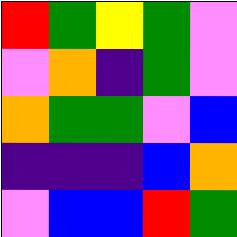[["red", "green", "yellow", "green", "violet"], ["violet", "orange", "indigo", "green", "violet"], ["orange", "green", "green", "violet", "blue"], ["indigo", "indigo", "indigo", "blue", "orange"], ["violet", "blue", "blue", "red", "green"]]